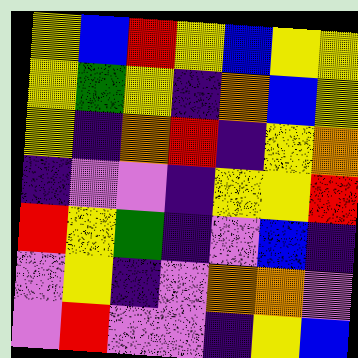[["yellow", "blue", "red", "yellow", "blue", "yellow", "yellow"], ["yellow", "green", "yellow", "indigo", "orange", "blue", "yellow"], ["yellow", "indigo", "orange", "red", "indigo", "yellow", "orange"], ["indigo", "violet", "violet", "indigo", "yellow", "yellow", "red"], ["red", "yellow", "green", "indigo", "violet", "blue", "indigo"], ["violet", "yellow", "indigo", "violet", "orange", "orange", "violet"], ["violet", "red", "violet", "violet", "indigo", "yellow", "blue"]]